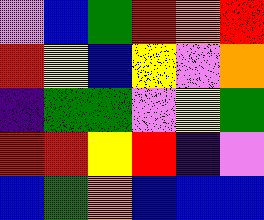[["violet", "blue", "green", "red", "orange", "red"], ["red", "yellow", "blue", "yellow", "violet", "orange"], ["indigo", "green", "green", "violet", "yellow", "green"], ["red", "red", "yellow", "red", "indigo", "violet"], ["blue", "green", "orange", "blue", "blue", "blue"]]